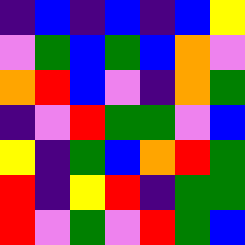[["indigo", "blue", "indigo", "blue", "indigo", "blue", "yellow"], ["violet", "green", "blue", "green", "blue", "orange", "violet"], ["orange", "red", "blue", "violet", "indigo", "orange", "green"], ["indigo", "violet", "red", "green", "green", "violet", "blue"], ["yellow", "indigo", "green", "blue", "orange", "red", "green"], ["red", "indigo", "yellow", "red", "indigo", "green", "green"], ["red", "violet", "green", "violet", "red", "green", "blue"]]